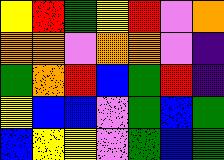[["yellow", "red", "green", "yellow", "red", "violet", "orange"], ["orange", "orange", "violet", "orange", "orange", "violet", "indigo"], ["green", "orange", "red", "blue", "green", "red", "indigo"], ["yellow", "blue", "blue", "violet", "green", "blue", "green"], ["blue", "yellow", "yellow", "violet", "green", "blue", "green"]]